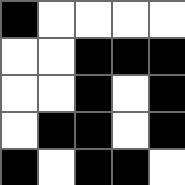[["black", "white", "white", "white", "white"], ["white", "white", "black", "black", "black"], ["white", "white", "black", "white", "black"], ["white", "black", "black", "white", "black"], ["black", "white", "black", "black", "white"]]